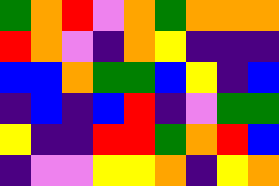[["green", "orange", "red", "violet", "orange", "green", "orange", "orange", "orange"], ["red", "orange", "violet", "indigo", "orange", "yellow", "indigo", "indigo", "indigo"], ["blue", "blue", "orange", "green", "green", "blue", "yellow", "indigo", "blue"], ["indigo", "blue", "indigo", "blue", "red", "indigo", "violet", "green", "green"], ["yellow", "indigo", "indigo", "red", "red", "green", "orange", "red", "blue"], ["indigo", "violet", "violet", "yellow", "yellow", "orange", "indigo", "yellow", "orange"]]